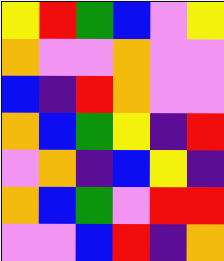[["yellow", "red", "green", "blue", "violet", "yellow"], ["orange", "violet", "violet", "orange", "violet", "violet"], ["blue", "indigo", "red", "orange", "violet", "violet"], ["orange", "blue", "green", "yellow", "indigo", "red"], ["violet", "orange", "indigo", "blue", "yellow", "indigo"], ["orange", "blue", "green", "violet", "red", "red"], ["violet", "violet", "blue", "red", "indigo", "orange"]]